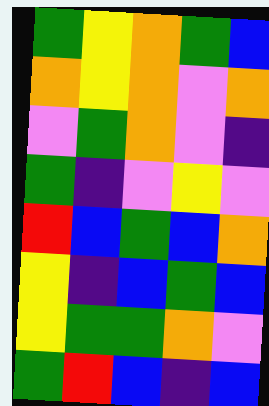[["green", "yellow", "orange", "green", "blue"], ["orange", "yellow", "orange", "violet", "orange"], ["violet", "green", "orange", "violet", "indigo"], ["green", "indigo", "violet", "yellow", "violet"], ["red", "blue", "green", "blue", "orange"], ["yellow", "indigo", "blue", "green", "blue"], ["yellow", "green", "green", "orange", "violet"], ["green", "red", "blue", "indigo", "blue"]]